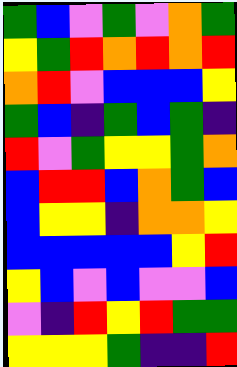[["green", "blue", "violet", "green", "violet", "orange", "green"], ["yellow", "green", "red", "orange", "red", "orange", "red"], ["orange", "red", "violet", "blue", "blue", "blue", "yellow"], ["green", "blue", "indigo", "green", "blue", "green", "indigo"], ["red", "violet", "green", "yellow", "yellow", "green", "orange"], ["blue", "red", "red", "blue", "orange", "green", "blue"], ["blue", "yellow", "yellow", "indigo", "orange", "orange", "yellow"], ["blue", "blue", "blue", "blue", "blue", "yellow", "red"], ["yellow", "blue", "violet", "blue", "violet", "violet", "blue"], ["violet", "indigo", "red", "yellow", "red", "green", "green"], ["yellow", "yellow", "yellow", "green", "indigo", "indigo", "red"]]